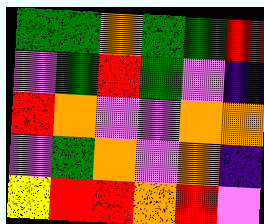[["green", "green", "orange", "green", "green", "red"], ["violet", "green", "red", "green", "violet", "indigo"], ["red", "orange", "violet", "violet", "orange", "orange"], ["violet", "green", "orange", "violet", "orange", "indigo"], ["yellow", "red", "red", "orange", "red", "violet"]]